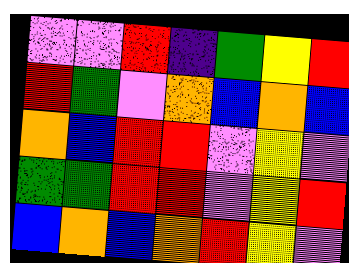[["violet", "violet", "red", "indigo", "green", "yellow", "red"], ["red", "green", "violet", "orange", "blue", "orange", "blue"], ["orange", "blue", "red", "red", "violet", "yellow", "violet"], ["green", "green", "red", "red", "violet", "yellow", "red"], ["blue", "orange", "blue", "orange", "red", "yellow", "violet"]]